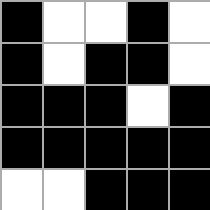[["black", "white", "white", "black", "white"], ["black", "white", "black", "black", "white"], ["black", "black", "black", "white", "black"], ["black", "black", "black", "black", "black"], ["white", "white", "black", "black", "black"]]